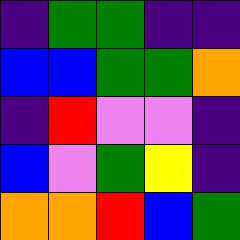[["indigo", "green", "green", "indigo", "indigo"], ["blue", "blue", "green", "green", "orange"], ["indigo", "red", "violet", "violet", "indigo"], ["blue", "violet", "green", "yellow", "indigo"], ["orange", "orange", "red", "blue", "green"]]